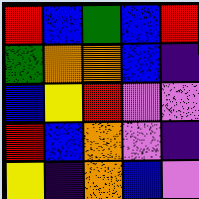[["red", "blue", "green", "blue", "red"], ["green", "orange", "orange", "blue", "indigo"], ["blue", "yellow", "red", "violet", "violet"], ["red", "blue", "orange", "violet", "indigo"], ["yellow", "indigo", "orange", "blue", "violet"]]